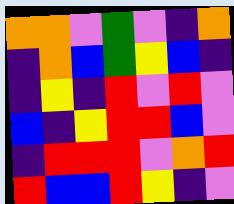[["orange", "orange", "violet", "green", "violet", "indigo", "orange"], ["indigo", "orange", "blue", "green", "yellow", "blue", "indigo"], ["indigo", "yellow", "indigo", "red", "violet", "red", "violet"], ["blue", "indigo", "yellow", "red", "red", "blue", "violet"], ["indigo", "red", "red", "red", "violet", "orange", "red"], ["red", "blue", "blue", "red", "yellow", "indigo", "violet"]]